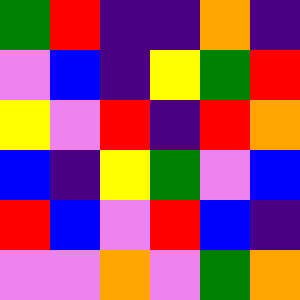[["green", "red", "indigo", "indigo", "orange", "indigo"], ["violet", "blue", "indigo", "yellow", "green", "red"], ["yellow", "violet", "red", "indigo", "red", "orange"], ["blue", "indigo", "yellow", "green", "violet", "blue"], ["red", "blue", "violet", "red", "blue", "indigo"], ["violet", "violet", "orange", "violet", "green", "orange"]]